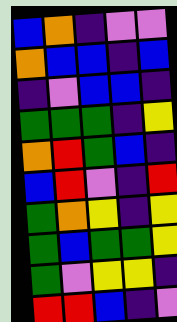[["blue", "orange", "indigo", "violet", "violet"], ["orange", "blue", "blue", "indigo", "blue"], ["indigo", "violet", "blue", "blue", "indigo"], ["green", "green", "green", "indigo", "yellow"], ["orange", "red", "green", "blue", "indigo"], ["blue", "red", "violet", "indigo", "red"], ["green", "orange", "yellow", "indigo", "yellow"], ["green", "blue", "green", "green", "yellow"], ["green", "violet", "yellow", "yellow", "indigo"], ["red", "red", "blue", "indigo", "violet"]]